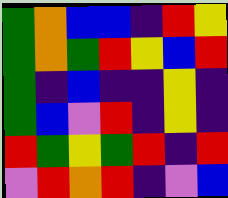[["green", "orange", "blue", "blue", "indigo", "red", "yellow"], ["green", "orange", "green", "red", "yellow", "blue", "red"], ["green", "indigo", "blue", "indigo", "indigo", "yellow", "indigo"], ["green", "blue", "violet", "red", "indigo", "yellow", "indigo"], ["red", "green", "yellow", "green", "red", "indigo", "red"], ["violet", "red", "orange", "red", "indigo", "violet", "blue"]]